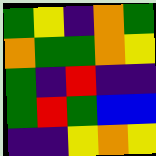[["green", "yellow", "indigo", "orange", "green"], ["orange", "green", "green", "orange", "yellow"], ["green", "indigo", "red", "indigo", "indigo"], ["green", "red", "green", "blue", "blue"], ["indigo", "indigo", "yellow", "orange", "yellow"]]